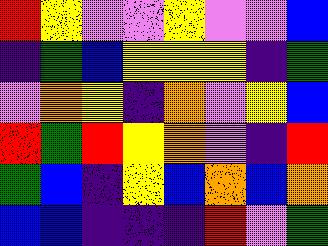[["red", "yellow", "violet", "violet", "yellow", "violet", "violet", "blue"], ["indigo", "green", "blue", "yellow", "yellow", "yellow", "indigo", "green"], ["violet", "orange", "yellow", "indigo", "orange", "violet", "yellow", "blue"], ["red", "green", "red", "yellow", "orange", "violet", "indigo", "red"], ["green", "blue", "indigo", "yellow", "blue", "orange", "blue", "orange"], ["blue", "blue", "indigo", "indigo", "indigo", "red", "violet", "green"]]